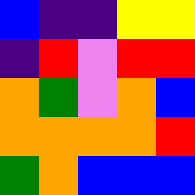[["blue", "indigo", "indigo", "yellow", "yellow"], ["indigo", "red", "violet", "red", "red"], ["orange", "green", "violet", "orange", "blue"], ["orange", "orange", "orange", "orange", "red"], ["green", "orange", "blue", "blue", "blue"]]